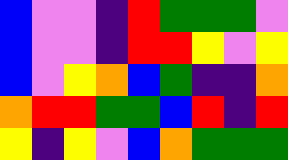[["blue", "violet", "violet", "indigo", "red", "green", "green", "green", "violet"], ["blue", "violet", "violet", "indigo", "red", "red", "yellow", "violet", "yellow"], ["blue", "violet", "yellow", "orange", "blue", "green", "indigo", "indigo", "orange"], ["orange", "red", "red", "green", "green", "blue", "red", "indigo", "red"], ["yellow", "indigo", "yellow", "violet", "blue", "orange", "green", "green", "green"]]